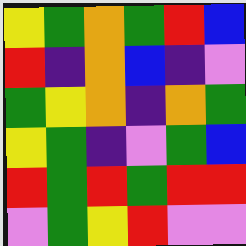[["yellow", "green", "orange", "green", "red", "blue"], ["red", "indigo", "orange", "blue", "indigo", "violet"], ["green", "yellow", "orange", "indigo", "orange", "green"], ["yellow", "green", "indigo", "violet", "green", "blue"], ["red", "green", "red", "green", "red", "red"], ["violet", "green", "yellow", "red", "violet", "violet"]]